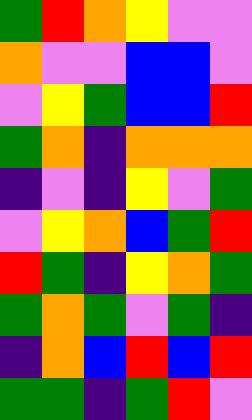[["green", "red", "orange", "yellow", "violet", "violet"], ["orange", "violet", "violet", "blue", "blue", "violet"], ["violet", "yellow", "green", "blue", "blue", "red"], ["green", "orange", "indigo", "orange", "orange", "orange"], ["indigo", "violet", "indigo", "yellow", "violet", "green"], ["violet", "yellow", "orange", "blue", "green", "red"], ["red", "green", "indigo", "yellow", "orange", "green"], ["green", "orange", "green", "violet", "green", "indigo"], ["indigo", "orange", "blue", "red", "blue", "red"], ["green", "green", "indigo", "green", "red", "violet"]]